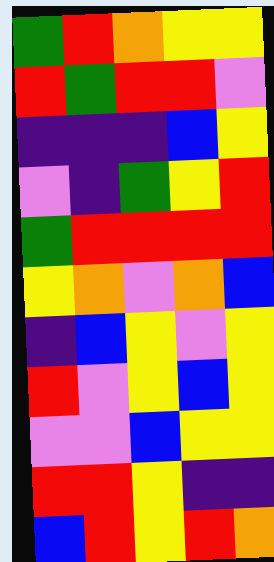[["green", "red", "orange", "yellow", "yellow"], ["red", "green", "red", "red", "violet"], ["indigo", "indigo", "indigo", "blue", "yellow"], ["violet", "indigo", "green", "yellow", "red"], ["green", "red", "red", "red", "red"], ["yellow", "orange", "violet", "orange", "blue"], ["indigo", "blue", "yellow", "violet", "yellow"], ["red", "violet", "yellow", "blue", "yellow"], ["violet", "violet", "blue", "yellow", "yellow"], ["red", "red", "yellow", "indigo", "indigo"], ["blue", "red", "yellow", "red", "orange"]]